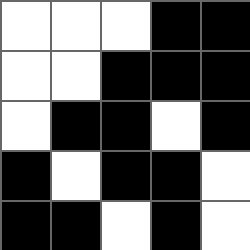[["white", "white", "white", "black", "black"], ["white", "white", "black", "black", "black"], ["white", "black", "black", "white", "black"], ["black", "white", "black", "black", "white"], ["black", "black", "white", "black", "white"]]